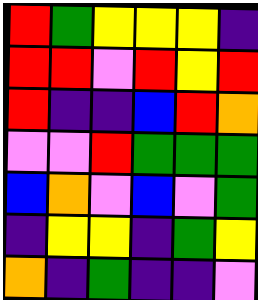[["red", "green", "yellow", "yellow", "yellow", "indigo"], ["red", "red", "violet", "red", "yellow", "red"], ["red", "indigo", "indigo", "blue", "red", "orange"], ["violet", "violet", "red", "green", "green", "green"], ["blue", "orange", "violet", "blue", "violet", "green"], ["indigo", "yellow", "yellow", "indigo", "green", "yellow"], ["orange", "indigo", "green", "indigo", "indigo", "violet"]]